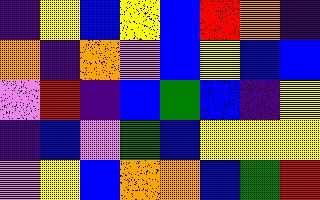[["indigo", "yellow", "blue", "yellow", "blue", "red", "orange", "indigo"], ["orange", "indigo", "orange", "violet", "blue", "yellow", "blue", "blue"], ["violet", "red", "indigo", "blue", "green", "blue", "indigo", "yellow"], ["indigo", "blue", "violet", "green", "blue", "yellow", "yellow", "yellow"], ["violet", "yellow", "blue", "orange", "orange", "blue", "green", "red"]]